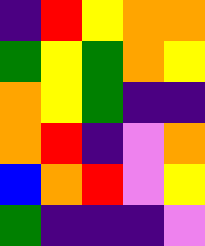[["indigo", "red", "yellow", "orange", "orange"], ["green", "yellow", "green", "orange", "yellow"], ["orange", "yellow", "green", "indigo", "indigo"], ["orange", "red", "indigo", "violet", "orange"], ["blue", "orange", "red", "violet", "yellow"], ["green", "indigo", "indigo", "indigo", "violet"]]